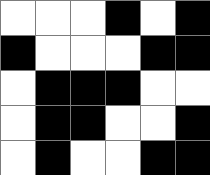[["white", "white", "white", "black", "white", "black"], ["black", "white", "white", "white", "black", "black"], ["white", "black", "black", "black", "white", "white"], ["white", "black", "black", "white", "white", "black"], ["white", "black", "white", "white", "black", "black"]]